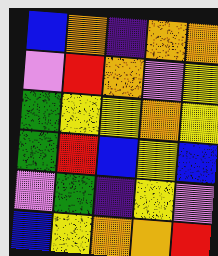[["blue", "orange", "indigo", "orange", "orange"], ["violet", "red", "orange", "violet", "yellow"], ["green", "yellow", "yellow", "orange", "yellow"], ["green", "red", "blue", "yellow", "blue"], ["violet", "green", "indigo", "yellow", "violet"], ["blue", "yellow", "orange", "orange", "red"]]